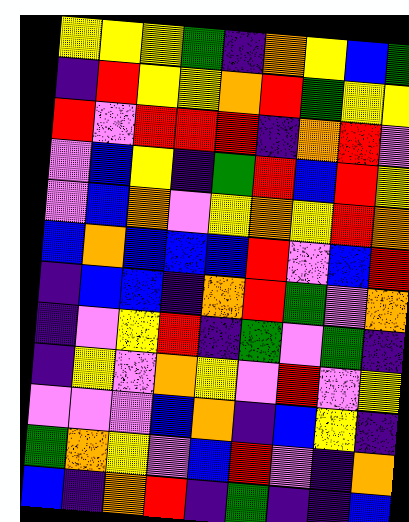[["yellow", "yellow", "yellow", "green", "indigo", "orange", "yellow", "blue", "green"], ["indigo", "red", "yellow", "yellow", "orange", "red", "green", "yellow", "yellow"], ["red", "violet", "red", "red", "red", "indigo", "orange", "red", "violet"], ["violet", "blue", "yellow", "indigo", "green", "red", "blue", "red", "yellow"], ["violet", "blue", "orange", "violet", "yellow", "orange", "yellow", "red", "orange"], ["blue", "orange", "blue", "blue", "blue", "red", "violet", "blue", "red"], ["indigo", "blue", "blue", "indigo", "orange", "red", "green", "violet", "orange"], ["indigo", "violet", "yellow", "red", "indigo", "green", "violet", "green", "indigo"], ["indigo", "yellow", "violet", "orange", "yellow", "violet", "red", "violet", "yellow"], ["violet", "violet", "violet", "blue", "orange", "indigo", "blue", "yellow", "indigo"], ["green", "orange", "yellow", "violet", "blue", "red", "violet", "indigo", "orange"], ["blue", "indigo", "orange", "red", "indigo", "green", "indigo", "indigo", "blue"]]